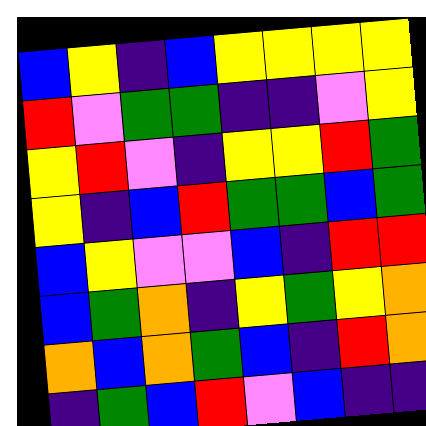[["blue", "yellow", "indigo", "blue", "yellow", "yellow", "yellow", "yellow"], ["red", "violet", "green", "green", "indigo", "indigo", "violet", "yellow"], ["yellow", "red", "violet", "indigo", "yellow", "yellow", "red", "green"], ["yellow", "indigo", "blue", "red", "green", "green", "blue", "green"], ["blue", "yellow", "violet", "violet", "blue", "indigo", "red", "red"], ["blue", "green", "orange", "indigo", "yellow", "green", "yellow", "orange"], ["orange", "blue", "orange", "green", "blue", "indigo", "red", "orange"], ["indigo", "green", "blue", "red", "violet", "blue", "indigo", "indigo"]]